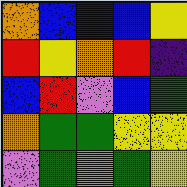[["orange", "blue", "blue", "blue", "yellow"], ["red", "yellow", "orange", "red", "indigo"], ["blue", "red", "violet", "blue", "green"], ["orange", "green", "green", "yellow", "yellow"], ["violet", "green", "orange", "green", "yellow"]]